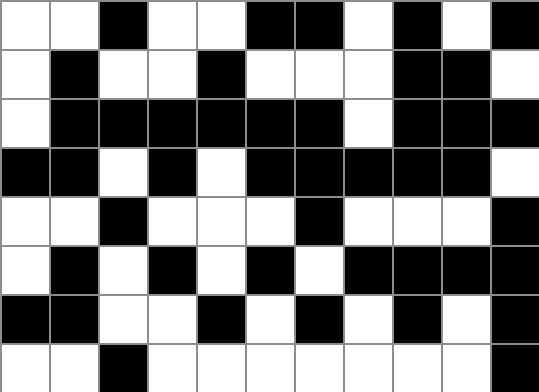[["white", "white", "black", "white", "white", "black", "black", "white", "black", "white", "black"], ["white", "black", "white", "white", "black", "white", "white", "white", "black", "black", "white"], ["white", "black", "black", "black", "black", "black", "black", "white", "black", "black", "black"], ["black", "black", "white", "black", "white", "black", "black", "black", "black", "black", "white"], ["white", "white", "black", "white", "white", "white", "black", "white", "white", "white", "black"], ["white", "black", "white", "black", "white", "black", "white", "black", "black", "black", "black"], ["black", "black", "white", "white", "black", "white", "black", "white", "black", "white", "black"], ["white", "white", "black", "white", "white", "white", "white", "white", "white", "white", "black"]]